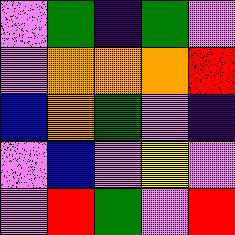[["violet", "green", "indigo", "green", "violet"], ["violet", "orange", "orange", "orange", "red"], ["blue", "orange", "green", "violet", "indigo"], ["violet", "blue", "violet", "yellow", "violet"], ["violet", "red", "green", "violet", "red"]]